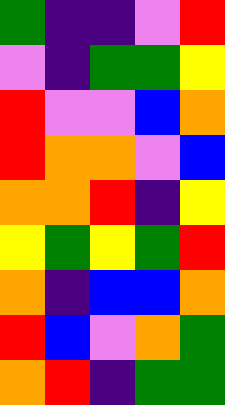[["green", "indigo", "indigo", "violet", "red"], ["violet", "indigo", "green", "green", "yellow"], ["red", "violet", "violet", "blue", "orange"], ["red", "orange", "orange", "violet", "blue"], ["orange", "orange", "red", "indigo", "yellow"], ["yellow", "green", "yellow", "green", "red"], ["orange", "indigo", "blue", "blue", "orange"], ["red", "blue", "violet", "orange", "green"], ["orange", "red", "indigo", "green", "green"]]